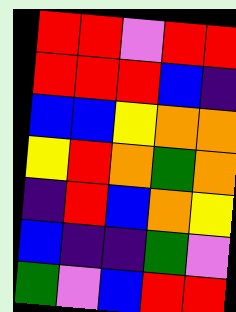[["red", "red", "violet", "red", "red"], ["red", "red", "red", "blue", "indigo"], ["blue", "blue", "yellow", "orange", "orange"], ["yellow", "red", "orange", "green", "orange"], ["indigo", "red", "blue", "orange", "yellow"], ["blue", "indigo", "indigo", "green", "violet"], ["green", "violet", "blue", "red", "red"]]